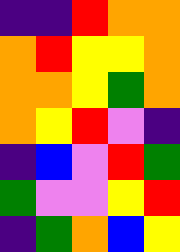[["indigo", "indigo", "red", "orange", "orange"], ["orange", "red", "yellow", "yellow", "orange"], ["orange", "orange", "yellow", "green", "orange"], ["orange", "yellow", "red", "violet", "indigo"], ["indigo", "blue", "violet", "red", "green"], ["green", "violet", "violet", "yellow", "red"], ["indigo", "green", "orange", "blue", "yellow"]]